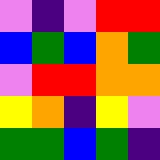[["violet", "indigo", "violet", "red", "red"], ["blue", "green", "blue", "orange", "green"], ["violet", "red", "red", "orange", "orange"], ["yellow", "orange", "indigo", "yellow", "violet"], ["green", "green", "blue", "green", "indigo"]]